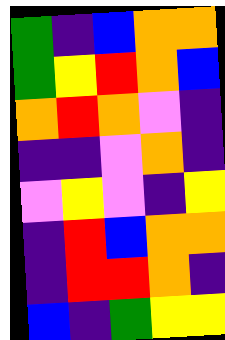[["green", "indigo", "blue", "orange", "orange"], ["green", "yellow", "red", "orange", "blue"], ["orange", "red", "orange", "violet", "indigo"], ["indigo", "indigo", "violet", "orange", "indigo"], ["violet", "yellow", "violet", "indigo", "yellow"], ["indigo", "red", "blue", "orange", "orange"], ["indigo", "red", "red", "orange", "indigo"], ["blue", "indigo", "green", "yellow", "yellow"]]